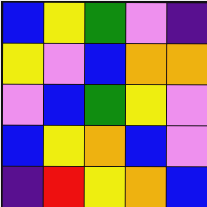[["blue", "yellow", "green", "violet", "indigo"], ["yellow", "violet", "blue", "orange", "orange"], ["violet", "blue", "green", "yellow", "violet"], ["blue", "yellow", "orange", "blue", "violet"], ["indigo", "red", "yellow", "orange", "blue"]]